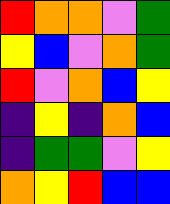[["red", "orange", "orange", "violet", "green"], ["yellow", "blue", "violet", "orange", "green"], ["red", "violet", "orange", "blue", "yellow"], ["indigo", "yellow", "indigo", "orange", "blue"], ["indigo", "green", "green", "violet", "yellow"], ["orange", "yellow", "red", "blue", "blue"]]